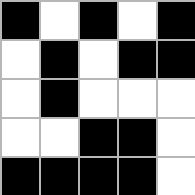[["black", "white", "black", "white", "black"], ["white", "black", "white", "black", "black"], ["white", "black", "white", "white", "white"], ["white", "white", "black", "black", "white"], ["black", "black", "black", "black", "white"]]